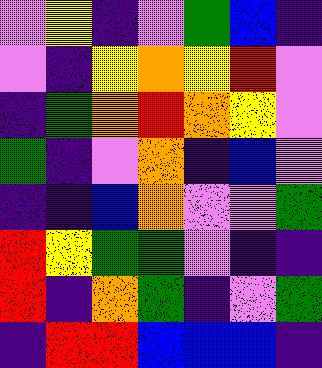[["violet", "yellow", "indigo", "violet", "green", "blue", "indigo"], ["violet", "indigo", "yellow", "orange", "yellow", "red", "violet"], ["indigo", "green", "orange", "red", "orange", "yellow", "violet"], ["green", "indigo", "violet", "orange", "indigo", "blue", "violet"], ["indigo", "indigo", "blue", "orange", "violet", "violet", "green"], ["red", "yellow", "green", "green", "violet", "indigo", "indigo"], ["red", "indigo", "orange", "green", "indigo", "violet", "green"], ["indigo", "red", "red", "blue", "blue", "blue", "indigo"]]